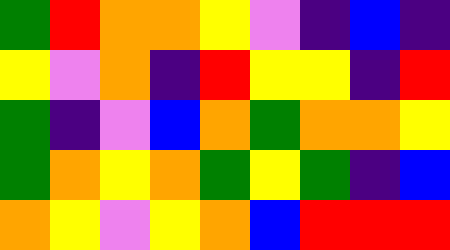[["green", "red", "orange", "orange", "yellow", "violet", "indigo", "blue", "indigo"], ["yellow", "violet", "orange", "indigo", "red", "yellow", "yellow", "indigo", "red"], ["green", "indigo", "violet", "blue", "orange", "green", "orange", "orange", "yellow"], ["green", "orange", "yellow", "orange", "green", "yellow", "green", "indigo", "blue"], ["orange", "yellow", "violet", "yellow", "orange", "blue", "red", "red", "red"]]